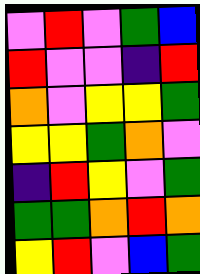[["violet", "red", "violet", "green", "blue"], ["red", "violet", "violet", "indigo", "red"], ["orange", "violet", "yellow", "yellow", "green"], ["yellow", "yellow", "green", "orange", "violet"], ["indigo", "red", "yellow", "violet", "green"], ["green", "green", "orange", "red", "orange"], ["yellow", "red", "violet", "blue", "green"]]